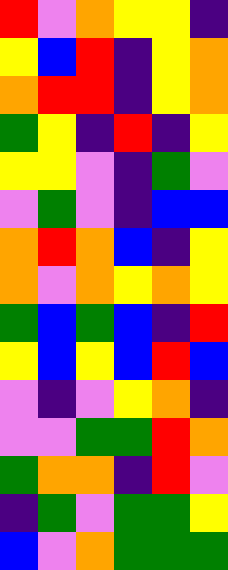[["red", "violet", "orange", "yellow", "yellow", "indigo"], ["yellow", "blue", "red", "indigo", "yellow", "orange"], ["orange", "red", "red", "indigo", "yellow", "orange"], ["green", "yellow", "indigo", "red", "indigo", "yellow"], ["yellow", "yellow", "violet", "indigo", "green", "violet"], ["violet", "green", "violet", "indigo", "blue", "blue"], ["orange", "red", "orange", "blue", "indigo", "yellow"], ["orange", "violet", "orange", "yellow", "orange", "yellow"], ["green", "blue", "green", "blue", "indigo", "red"], ["yellow", "blue", "yellow", "blue", "red", "blue"], ["violet", "indigo", "violet", "yellow", "orange", "indigo"], ["violet", "violet", "green", "green", "red", "orange"], ["green", "orange", "orange", "indigo", "red", "violet"], ["indigo", "green", "violet", "green", "green", "yellow"], ["blue", "violet", "orange", "green", "green", "green"]]